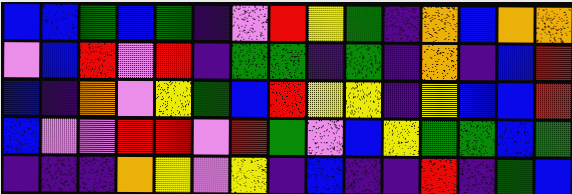[["blue", "blue", "green", "blue", "green", "indigo", "violet", "red", "yellow", "green", "indigo", "orange", "blue", "orange", "orange"], ["violet", "blue", "red", "violet", "red", "indigo", "green", "green", "indigo", "green", "indigo", "orange", "indigo", "blue", "red"], ["blue", "indigo", "orange", "violet", "yellow", "green", "blue", "red", "yellow", "yellow", "indigo", "yellow", "blue", "blue", "red"], ["blue", "violet", "violet", "red", "red", "violet", "red", "green", "violet", "blue", "yellow", "green", "green", "blue", "green"], ["indigo", "indigo", "indigo", "orange", "yellow", "violet", "yellow", "indigo", "blue", "indigo", "indigo", "red", "indigo", "green", "blue"]]